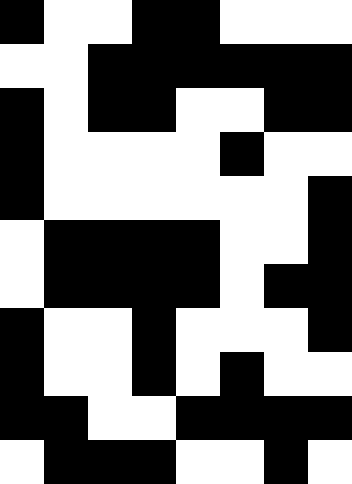[["black", "white", "white", "black", "black", "white", "white", "white"], ["white", "white", "black", "black", "black", "black", "black", "black"], ["black", "white", "black", "black", "white", "white", "black", "black"], ["black", "white", "white", "white", "white", "black", "white", "white"], ["black", "white", "white", "white", "white", "white", "white", "black"], ["white", "black", "black", "black", "black", "white", "white", "black"], ["white", "black", "black", "black", "black", "white", "black", "black"], ["black", "white", "white", "black", "white", "white", "white", "black"], ["black", "white", "white", "black", "white", "black", "white", "white"], ["black", "black", "white", "white", "black", "black", "black", "black"], ["white", "black", "black", "black", "white", "white", "black", "white"]]